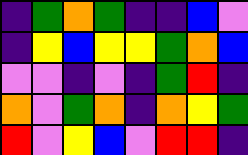[["indigo", "green", "orange", "green", "indigo", "indigo", "blue", "violet"], ["indigo", "yellow", "blue", "yellow", "yellow", "green", "orange", "blue"], ["violet", "violet", "indigo", "violet", "indigo", "green", "red", "indigo"], ["orange", "violet", "green", "orange", "indigo", "orange", "yellow", "green"], ["red", "violet", "yellow", "blue", "violet", "red", "red", "indigo"]]